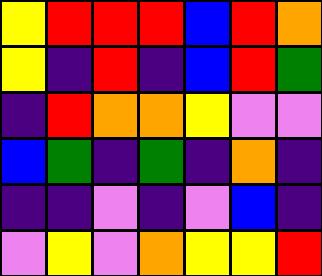[["yellow", "red", "red", "red", "blue", "red", "orange"], ["yellow", "indigo", "red", "indigo", "blue", "red", "green"], ["indigo", "red", "orange", "orange", "yellow", "violet", "violet"], ["blue", "green", "indigo", "green", "indigo", "orange", "indigo"], ["indigo", "indigo", "violet", "indigo", "violet", "blue", "indigo"], ["violet", "yellow", "violet", "orange", "yellow", "yellow", "red"]]